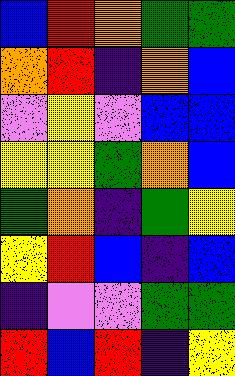[["blue", "red", "orange", "green", "green"], ["orange", "red", "indigo", "orange", "blue"], ["violet", "yellow", "violet", "blue", "blue"], ["yellow", "yellow", "green", "orange", "blue"], ["green", "orange", "indigo", "green", "yellow"], ["yellow", "red", "blue", "indigo", "blue"], ["indigo", "violet", "violet", "green", "green"], ["red", "blue", "red", "indigo", "yellow"]]